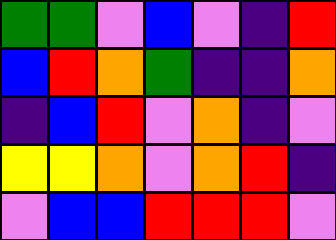[["green", "green", "violet", "blue", "violet", "indigo", "red"], ["blue", "red", "orange", "green", "indigo", "indigo", "orange"], ["indigo", "blue", "red", "violet", "orange", "indigo", "violet"], ["yellow", "yellow", "orange", "violet", "orange", "red", "indigo"], ["violet", "blue", "blue", "red", "red", "red", "violet"]]